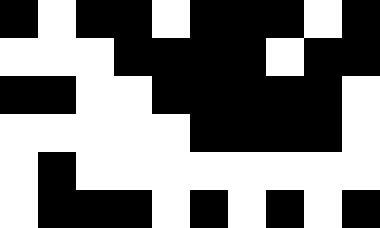[["black", "white", "black", "black", "white", "black", "black", "black", "white", "black"], ["white", "white", "white", "black", "black", "black", "black", "white", "black", "black"], ["black", "black", "white", "white", "black", "black", "black", "black", "black", "white"], ["white", "white", "white", "white", "white", "black", "black", "black", "black", "white"], ["white", "black", "white", "white", "white", "white", "white", "white", "white", "white"], ["white", "black", "black", "black", "white", "black", "white", "black", "white", "black"]]